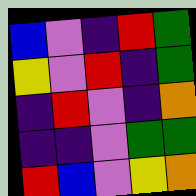[["blue", "violet", "indigo", "red", "green"], ["yellow", "violet", "red", "indigo", "green"], ["indigo", "red", "violet", "indigo", "orange"], ["indigo", "indigo", "violet", "green", "green"], ["red", "blue", "violet", "yellow", "orange"]]